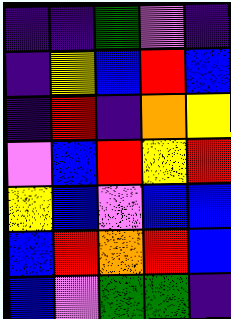[["indigo", "indigo", "green", "violet", "indigo"], ["indigo", "yellow", "blue", "red", "blue"], ["indigo", "red", "indigo", "orange", "yellow"], ["violet", "blue", "red", "yellow", "red"], ["yellow", "blue", "violet", "blue", "blue"], ["blue", "red", "orange", "red", "blue"], ["blue", "violet", "green", "green", "indigo"]]